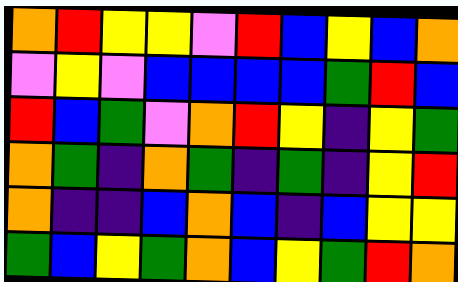[["orange", "red", "yellow", "yellow", "violet", "red", "blue", "yellow", "blue", "orange"], ["violet", "yellow", "violet", "blue", "blue", "blue", "blue", "green", "red", "blue"], ["red", "blue", "green", "violet", "orange", "red", "yellow", "indigo", "yellow", "green"], ["orange", "green", "indigo", "orange", "green", "indigo", "green", "indigo", "yellow", "red"], ["orange", "indigo", "indigo", "blue", "orange", "blue", "indigo", "blue", "yellow", "yellow"], ["green", "blue", "yellow", "green", "orange", "blue", "yellow", "green", "red", "orange"]]